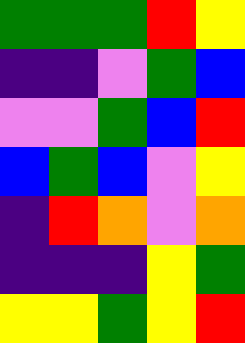[["green", "green", "green", "red", "yellow"], ["indigo", "indigo", "violet", "green", "blue"], ["violet", "violet", "green", "blue", "red"], ["blue", "green", "blue", "violet", "yellow"], ["indigo", "red", "orange", "violet", "orange"], ["indigo", "indigo", "indigo", "yellow", "green"], ["yellow", "yellow", "green", "yellow", "red"]]